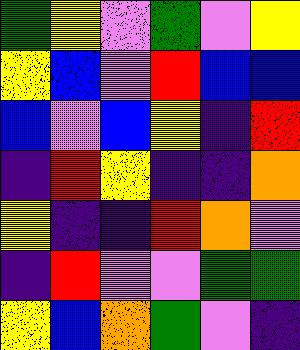[["green", "yellow", "violet", "green", "violet", "yellow"], ["yellow", "blue", "violet", "red", "blue", "blue"], ["blue", "violet", "blue", "yellow", "indigo", "red"], ["indigo", "red", "yellow", "indigo", "indigo", "orange"], ["yellow", "indigo", "indigo", "red", "orange", "violet"], ["indigo", "red", "violet", "violet", "green", "green"], ["yellow", "blue", "orange", "green", "violet", "indigo"]]